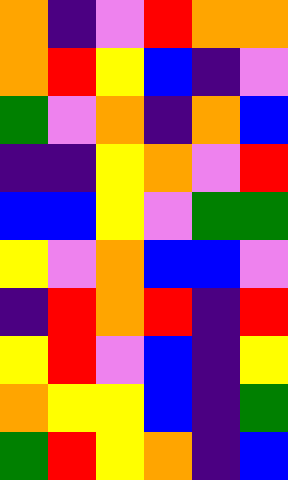[["orange", "indigo", "violet", "red", "orange", "orange"], ["orange", "red", "yellow", "blue", "indigo", "violet"], ["green", "violet", "orange", "indigo", "orange", "blue"], ["indigo", "indigo", "yellow", "orange", "violet", "red"], ["blue", "blue", "yellow", "violet", "green", "green"], ["yellow", "violet", "orange", "blue", "blue", "violet"], ["indigo", "red", "orange", "red", "indigo", "red"], ["yellow", "red", "violet", "blue", "indigo", "yellow"], ["orange", "yellow", "yellow", "blue", "indigo", "green"], ["green", "red", "yellow", "orange", "indigo", "blue"]]